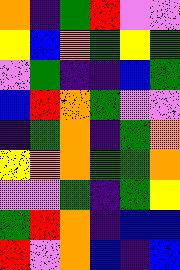[["orange", "indigo", "green", "red", "violet", "violet"], ["yellow", "blue", "orange", "green", "yellow", "green"], ["violet", "green", "indigo", "indigo", "blue", "green"], ["blue", "red", "orange", "green", "violet", "violet"], ["indigo", "green", "orange", "indigo", "green", "orange"], ["yellow", "orange", "orange", "green", "green", "orange"], ["violet", "violet", "green", "indigo", "green", "yellow"], ["green", "red", "orange", "indigo", "blue", "blue"], ["red", "violet", "orange", "blue", "indigo", "blue"]]